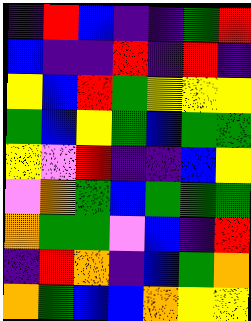[["indigo", "red", "blue", "indigo", "indigo", "green", "red"], ["blue", "indigo", "indigo", "red", "indigo", "red", "indigo"], ["yellow", "blue", "red", "green", "yellow", "yellow", "yellow"], ["green", "blue", "yellow", "green", "blue", "green", "green"], ["yellow", "violet", "red", "indigo", "indigo", "blue", "yellow"], ["violet", "orange", "green", "blue", "green", "green", "green"], ["orange", "green", "green", "violet", "blue", "indigo", "red"], ["indigo", "red", "orange", "indigo", "blue", "green", "orange"], ["orange", "green", "blue", "blue", "orange", "yellow", "yellow"]]